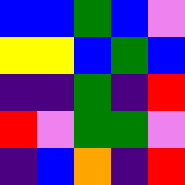[["blue", "blue", "green", "blue", "violet"], ["yellow", "yellow", "blue", "green", "blue"], ["indigo", "indigo", "green", "indigo", "red"], ["red", "violet", "green", "green", "violet"], ["indigo", "blue", "orange", "indigo", "red"]]